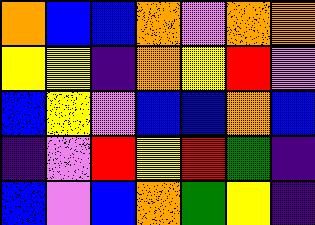[["orange", "blue", "blue", "orange", "violet", "orange", "orange"], ["yellow", "yellow", "indigo", "orange", "yellow", "red", "violet"], ["blue", "yellow", "violet", "blue", "blue", "orange", "blue"], ["indigo", "violet", "red", "yellow", "red", "green", "indigo"], ["blue", "violet", "blue", "orange", "green", "yellow", "indigo"]]